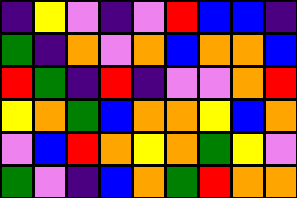[["indigo", "yellow", "violet", "indigo", "violet", "red", "blue", "blue", "indigo"], ["green", "indigo", "orange", "violet", "orange", "blue", "orange", "orange", "blue"], ["red", "green", "indigo", "red", "indigo", "violet", "violet", "orange", "red"], ["yellow", "orange", "green", "blue", "orange", "orange", "yellow", "blue", "orange"], ["violet", "blue", "red", "orange", "yellow", "orange", "green", "yellow", "violet"], ["green", "violet", "indigo", "blue", "orange", "green", "red", "orange", "orange"]]